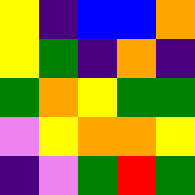[["yellow", "indigo", "blue", "blue", "orange"], ["yellow", "green", "indigo", "orange", "indigo"], ["green", "orange", "yellow", "green", "green"], ["violet", "yellow", "orange", "orange", "yellow"], ["indigo", "violet", "green", "red", "green"]]